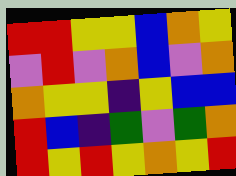[["red", "red", "yellow", "yellow", "blue", "orange", "yellow"], ["violet", "red", "violet", "orange", "blue", "violet", "orange"], ["orange", "yellow", "yellow", "indigo", "yellow", "blue", "blue"], ["red", "blue", "indigo", "green", "violet", "green", "orange"], ["red", "yellow", "red", "yellow", "orange", "yellow", "red"]]